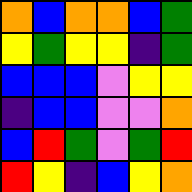[["orange", "blue", "orange", "orange", "blue", "green"], ["yellow", "green", "yellow", "yellow", "indigo", "green"], ["blue", "blue", "blue", "violet", "yellow", "yellow"], ["indigo", "blue", "blue", "violet", "violet", "orange"], ["blue", "red", "green", "violet", "green", "red"], ["red", "yellow", "indigo", "blue", "yellow", "orange"]]